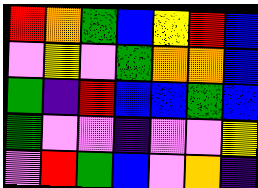[["red", "orange", "green", "blue", "yellow", "red", "blue"], ["violet", "yellow", "violet", "green", "orange", "orange", "blue"], ["green", "indigo", "red", "blue", "blue", "green", "blue"], ["green", "violet", "violet", "indigo", "violet", "violet", "yellow"], ["violet", "red", "green", "blue", "violet", "orange", "indigo"]]